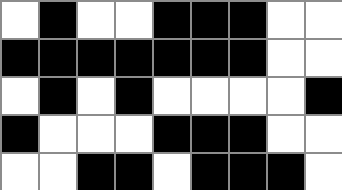[["white", "black", "white", "white", "black", "black", "black", "white", "white"], ["black", "black", "black", "black", "black", "black", "black", "white", "white"], ["white", "black", "white", "black", "white", "white", "white", "white", "black"], ["black", "white", "white", "white", "black", "black", "black", "white", "white"], ["white", "white", "black", "black", "white", "black", "black", "black", "white"]]